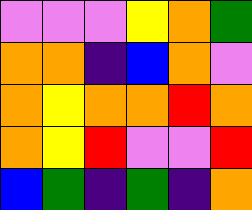[["violet", "violet", "violet", "yellow", "orange", "green"], ["orange", "orange", "indigo", "blue", "orange", "violet"], ["orange", "yellow", "orange", "orange", "red", "orange"], ["orange", "yellow", "red", "violet", "violet", "red"], ["blue", "green", "indigo", "green", "indigo", "orange"]]